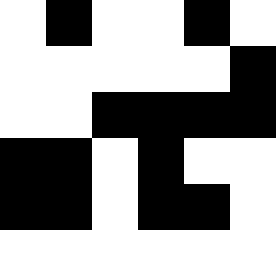[["white", "black", "white", "white", "black", "white"], ["white", "white", "white", "white", "white", "black"], ["white", "white", "black", "black", "black", "black"], ["black", "black", "white", "black", "white", "white"], ["black", "black", "white", "black", "black", "white"], ["white", "white", "white", "white", "white", "white"]]